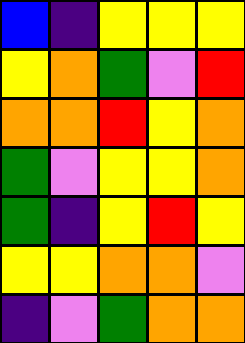[["blue", "indigo", "yellow", "yellow", "yellow"], ["yellow", "orange", "green", "violet", "red"], ["orange", "orange", "red", "yellow", "orange"], ["green", "violet", "yellow", "yellow", "orange"], ["green", "indigo", "yellow", "red", "yellow"], ["yellow", "yellow", "orange", "orange", "violet"], ["indigo", "violet", "green", "orange", "orange"]]